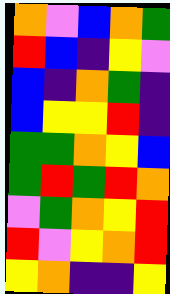[["orange", "violet", "blue", "orange", "green"], ["red", "blue", "indigo", "yellow", "violet"], ["blue", "indigo", "orange", "green", "indigo"], ["blue", "yellow", "yellow", "red", "indigo"], ["green", "green", "orange", "yellow", "blue"], ["green", "red", "green", "red", "orange"], ["violet", "green", "orange", "yellow", "red"], ["red", "violet", "yellow", "orange", "red"], ["yellow", "orange", "indigo", "indigo", "yellow"]]